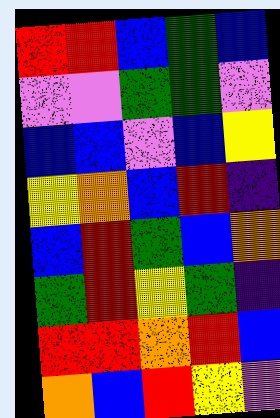[["red", "red", "blue", "green", "blue"], ["violet", "violet", "green", "green", "violet"], ["blue", "blue", "violet", "blue", "yellow"], ["yellow", "orange", "blue", "red", "indigo"], ["blue", "red", "green", "blue", "orange"], ["green", "red", "yellow", "green", "indigo"], ["red", "red", "orange", "red", "blue"], ["orange", "blue", "red", "yellow", "violet"]]